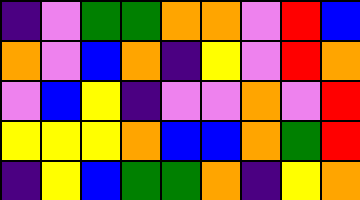[["indigo", "violet", "green", "green", "orange", "orange", "violet", "red", "blue"], ["orange", "violet", "blue", "orange", "indigo", "yellow", "violet", "red", "orange"], ["violet", "blue", "yellow", "indigo", "violet", "violet", "orange", "violet", "red"], ["yellow", "yellow", "yellow", "orange", "blue", "blue", "orange", "green", "red"], ["indigo", "yellow", "blue", "green", "green", "orange", "indigo", "yellow", "orange"]]